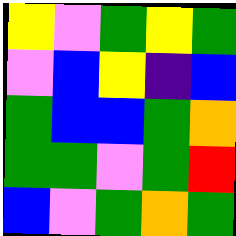[["yellow", "violet", "green", "yellow", "green"], ["violet", "blue", "yellow", "indigo", "blue"], ["green", "blue", "blue", "green", "orange"], ["green", "green", "violet", "green", "red"], ["blue", "violet", "green", "orange", "green"]]